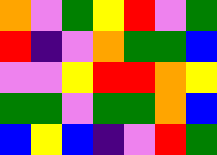[["orange", "violet", "green", "yellow", "red", "violet", "green"], ["red", "indigo", "violet", "orange", "green", "green", "blue"], ["violet", "violet", "yellow", "red", "red", "orange", "yellow"], ["green", "green", "violet", "green", "green", "orange", "blue"], ["blue", "yellow", "blue", "indigo", "violet", "red", "green"]]